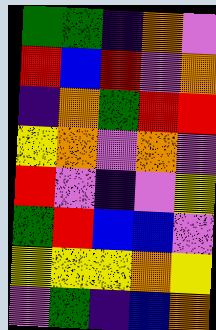[["green", "green", "indigo", "orange", "violet"], ["red", "blue", "red", "violet", "orange"], ["indigo", "orange", "green", "red", "red"], ["yellow", "orange", "violet", "orange", "violet"], ["red", "violet", "indigo", "violet", "yellow"], ["green", "red", "blue", "blue", "violet"], ["yellow", "yellow", "yellow", "orange", "yellow"], ["violet", "green", "indigo", "blue", "orange"]]